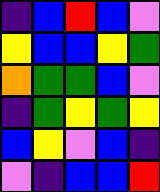[["indigo", "blue", "red", "blue", "violet"], ["yellow", "blue", "blue", "yellow", "green"], ["orange", "green", "green", "blue", "violet"], ["indigo", "green", "yellow", "green", "yellow"], ["blue", "yellow", "violet", "blue", "indigo"], ["violet", "indigo", "blue", "blue", "red"]]